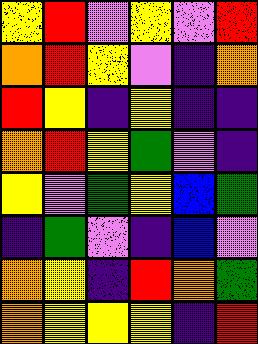[["yellow", "red", "violet", "yellow", "violet", "red"], ["orange", "red", "yellow", "violet", "indigo", "orange"], ["red", "yellow", "indigo", "yellow", "indigo", "indigo"], ["orange", "red", "yellow", "green", "violet", "indigo"], ["yellow", "violet", "green", "yellow", "blue", "green"], ["indigo", "green", "violet", "indigo", "blue", "violet"], ["orange", "yellow", "indigo", "red", "orange", "green"], ["orange", "yellow", "yellow", "yellow", "indigo", "red"]]